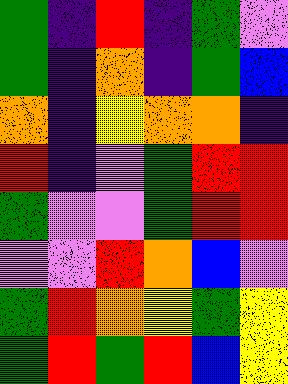[["green", "indigo", "red", "indigo", "green", "violet"], ["green", "indigo", "orange", "indigo", "green", "blue"], ["orange", "indigo", "yellow", "orange", "orange", "indigo"], ["red", "indigo", "violet", "green", "red", "red"], ["green", "violet", "violet", "green", "red", "red"], ["violet", "violet", "red", "orange", "blue", "violet"], ["green", "red", "orange", "yellow", "green", "yellow"], ["green", "red", "green", "red", "blue", "yellow"]]